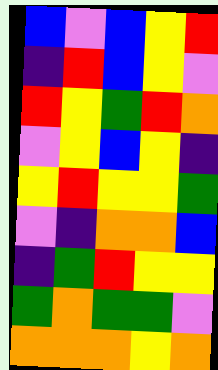[["blue", "violet", "blue", "yellow", "red"], ["indigo", "red", "blue", "yellow", "violet"], ["red", "yellow", "green", "red", "orange"], ["violet", "yellow", "blue", "yellow", "indigo"], ["yellow", "red", "yellow", "yellow", "green"], ["violet", "indigo", "orange", "orange", "blue"], ["indigo", "green", "red", "yellow", "yellow"], ["green", "orange", "green", "green", "violet"], ["orange", "orange", "orange", "yellow", "orange"]]